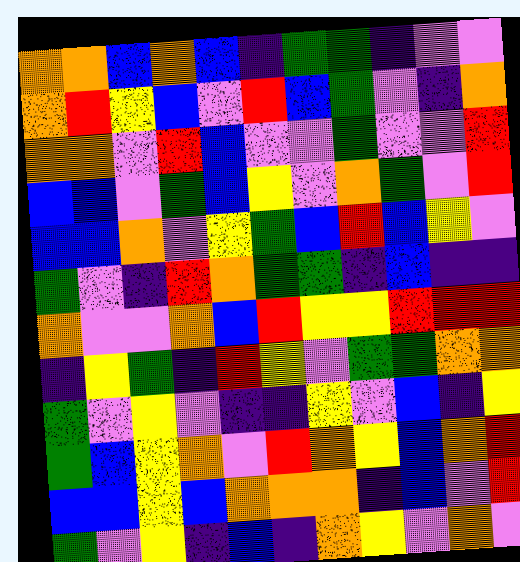[["orange", "orange", "blue", "orange", "blue", "indigo", "green", "green", "indigo", "violet", "violet"], ["orange", "red", "yellow", "blue", "violet", "red", "blue", "green", "violet", "indigo", "orange"], ["orange", "orange", "violet", "red", "blue", "violet", "violet", "green", "violet", "violet", "red"], ["blue", "blue", "violet", "green", "blue", "yellow", "violet", "orange", "green", "violet", "red"], ["blue", "blue", "orange", "violet", "yellow", "green", "blue", "red", "blue", "yellow", "violet"], ["green", "violet", "indigo", "red", "orange", "green", "green", "indigo", "blue", "indigo", "indigo"], ["orange", "violet", "violet", "orange", "blue", "red", "yellow", "yellow", "red", "red", "red"], ["indigo", "yellow", "green", "indigo", "red", "yellow", "violet", "green", "green", "orange", "orange"], ["green", "violet", "yellow", "violet", "indigo", "indigo", "yellow", "violet", "blue", "indigo", "yellow"], ["green", "blue", "yellow", "orange", "violet", "red", "orange", "yellow", "blue", "orange", "red"], ["blue", "blue", "yellow", "blue", "orange", "orange", "orange", "indigo", "blue", "violet", "red"], ["green", "violet", "yellow", "indigo", "blue", "indigo", "orange", "yellow", "violet", "orange", "violet"]]